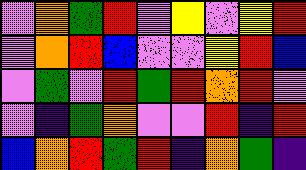[["violet", "orange", "green", "red", "violet", "yellow", "violet", "yellow", "red"], ["violet", "orange", "red", "blue", "violet", "violet", "yellow", "red", "blue"], ["violet", "green", "violet", "red", "green", "red", "orange", "red", "violet"], ["violet", "indigo", "green", "orange", "violet", "violet", "red", "indigo", "red"], ["blue", "orange", "red", "green", "red", "indigo", "orange", "green", "indigo"]]